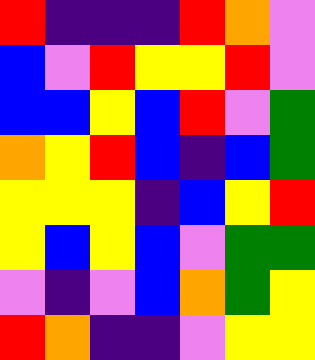[["red", "indigo", "indigo", "indigo", "red", "orange", "violet"], ["blue", "violet", "red", "yellow", "yellow", "red", "violet"], ["blue", "blue", "yellow", "blue", "red", "violet", "green"], ["orange", "yellow", "red", "blue", "indigo", "blue", "green"], ["yellow", "yellow", "yellow", "indigo", "blue", "yellow", "red"], ["yellow", "blue", "yellow", "blue", "violet", "green", "green"], ["violet", "indigo", "violet", "blue", "orange", "green", "yellow"], ["red", "orange", "indigo", "indigo", "violet", "yellow", "yellow"]]